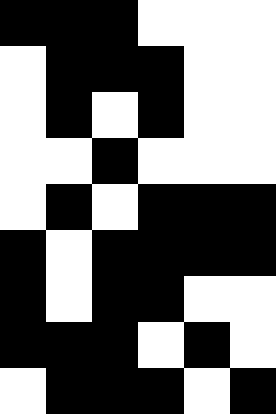[["black", "black", "black", "white", "white", "white"], ["white", "black", "black", "black", "white", "white"], ["white", "black", "white", "black", "white", "white"], ["white", "white", "black", "white", "white", "white"], ["white", "black", "white", "black", "black", "black"], ["black", "white", "black", "black", "black", "black"], ["black", "white", "black", "black", "white", "white"], ["black", "black", "black", "white", "black", "white"], ["white", "black", "black", "black", "white", "black"]]